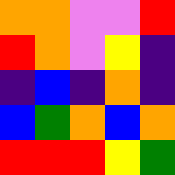[["orange", "orange", "violet", "violet", "red"], ["red", "orange", "violet", "yellow", "indigo"], ["indigo", "blue", "indigo", "orange", "indigo"], ["blue", "green", "orange", "blue", "orange"], ["red", "red", "red", "yellow", "green"]]